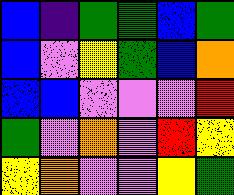[["blue", "indigo", "green", "green", "blue", "green"], ["blue", "violet", "yellow", "green", "blue", "orange"], ["blue", "blue", "violet", "violet", "violet", "red"], ["green", "violet", "orange", "violet", "red", "yellow"], ["yellow", "orange", "violet", "violet", "yellow", "green"]]